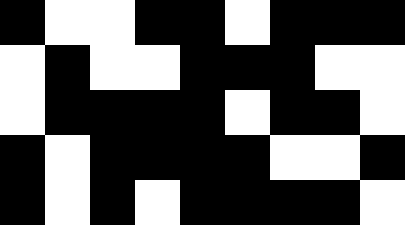[["black", "white", "white", "black", "black", "white", "black", "black", "black"], ["white", "black", "white", "white", "black", "black", "black", "white", "white"], ["white", "black", "black", "black", "black", "white", "black", "black", "white"], ["black", "white", "black", "black", "black", "black", "white", "white", "black"], ["black", "white", "black", "white", "black", "black", "black", "black", "white"]]